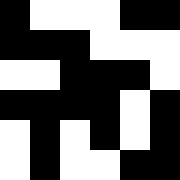[["black", "white", "white", "white", "black", "black"], ["black", "black", "black", "white", "white", "white"], ["white", "white", "black", "black", "black", "white"], ["black", "black", "black", "black", "white", "black"], ["white", "black", "white", "black", "white", "black"], ["white", "black", "white", "white", "black", "black"]]